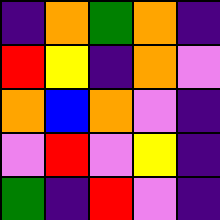[["indigo", "orange", "green", "orange", "indigo"], ["red", "yellow", "indigo", "orange", "violet"], ["orange", "blue", "orange", "violet", "indigo"], ["violet", "red", "violet", "yellow", "indigo"], ["green", "indigo", "red", "violet", "indigo"]]